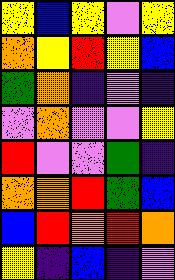[["yellow", "blue", "yellow", "violet", "yellow"], ["orange", "yellow", "red", "yellow", "blue"], ["green", "orange", "indigo", "violet", "indigo"], ["violet", "orange", "violet", "violet", "yellow"], ["red", "violet", "violet", "green", "indigo"], ["orange", "orange", "red", "green", "blue"], ["blue", "red", "orange", "red", "orange"], ["yellow", "indigo", "blue", "indigo", "violet"]]